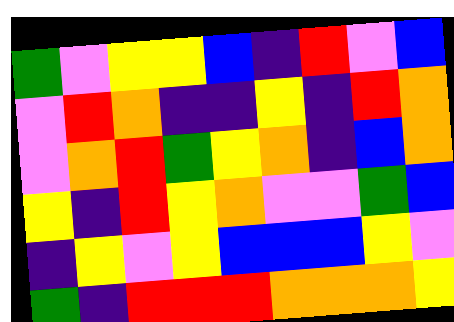[["green", "violet", "yellow", "yellow", "blue", "indigo", "red", "violet", "blue"], ["violet", "red", "orange", "indigo", "indigo", "yellow", "indigo", "red", "orange"], ["violet", "orange", "red", "green", "yellow", "orange", "indigo", "blue", "orange"], ["yellow", "indigo", "red", "yellow", "orange", "violet", "violet", "green", "blue"], ["indigo", "yellow", "violet", "yellow", "blue", "blue", "blue", "yellow", "violet"], ["green", "indigo", "red", "red", "red", "orange", "orange", "orange", "yellow"]]